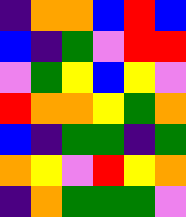[["indigo", "orange", "orange", "blue", "red", "blue"], ["blue", "indigo", "green", "violet", "red", "red"], ["violet", "green", "yellow", "blue", "yellow", "violet"], ["red", "orange", "orange", "yellow", "green", "orange"], ["blue", "indigo", "green", "green", "indigo", "green"], ["orange", "yellow", "violet", "red", "yellow", "orange"], ["indigo", "orange", "green", "green", "green", "violet"]]